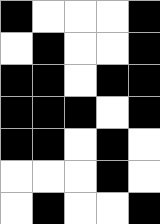[["black", "white", "white", "white", "black"], ["white", "black", "white", "white", "black"], ["black", "black", "white", "black", "black"], ["black", "black", "black", "white", "black"], ["black", "black", "white", "black", "white"], ["white", "white", "white", "black", "white"], ["white", "black", "white", "white", "black"]]